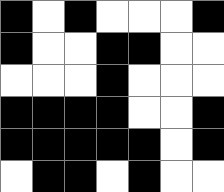[["black", "white", "black", "white", "white", "white", "black"], ["black", "white", "white", "black", "black", "white", "white"], ["white", "white", "white", "black", "white", "white", "white"], ["black", "black", "black", "black", "white", "white", "black"], ["black", "black", "black", "black", "black", "white", "black"], ["white", "black", "black", "white", "black", "white", "white"]]